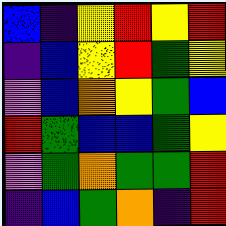[["blue", "indigo", "yellow", "red", "yellow", "red"], ["indigo", "blue", "yellow", "red", "green", "yellow"], ["violet", "blue", "orange", "yellow", "green", "blue"], ["red", "green", "blue", "blue", "green", "yellow"], ["violet", "green", "orange", "green", "green", "red"], ["indigo", "blue", "green", "orange", "indigo", "red"]]